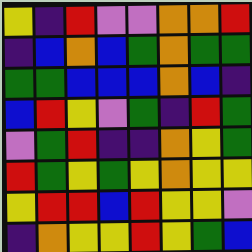[["yellow", "indigo", "red", "violet", "violet", "orange", "orange", "red"], ["indigo", "blue", "orange", "blue", "green", "orange", "green", "green"], ["green", "green", "blue", "blue", "blue", "orange", "blue", "indigo"], ["blue", "red", "yellow", "violet", "green", "indigo", "red", "green"], ["violet", "green", "red", "indigo", "indigo", "orange", "yellow", "green"], ["red", "green", "yellow", "green", "yellow", "orange", "yellow", "yellow"], ["yellow", "red", "red", "blue", "red", "yellow", "yellow", "violet"], ["indigo", "orange", "yellow", "yellow", "red", "yellow", "green", "blue"]]